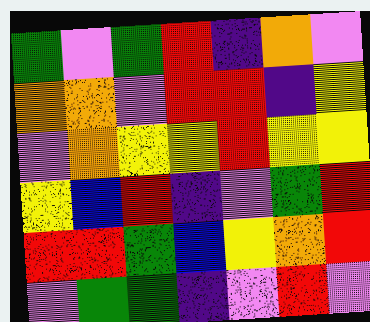[["green", "violet", "green", "red", "indigo", "orange", "violet"], ["orange", "orange", "violet", "red", "red", "indigo", "yellow"], ["violet", "orange", "yellow", "yellow", "red", "yellow", "yellow"], ["yellow", "blue", "red", "indigo", "violet", "green", "red"], ["red", "red", "green", "blue", "yellow", "orange", "red"], ["violet", "green", "green", "indigo", "violet", "red", "violet"]]